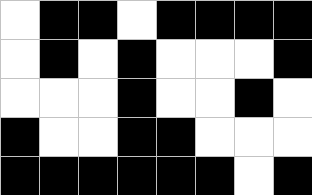[["white", "black", "black", "white", "black", "black", "black", "black"], ["white", "black", "white", "black", "white", "white", "white", "black"], ["white", "white", "white", "black", "white", "white", "black", "white"], ["black", "white", "white", "black", "black", "white", "white", "white"], ["black", "black", "black", "black", "black", "black", "white", "black"]]